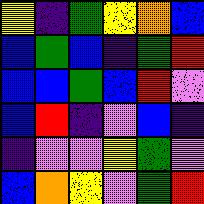[["yellow", "indigo", "green", "yellow", "orange", "blue"], ["blue", "green", "blue", "indigo", "green", "red"], ["blue", "blue", "green", "blue", "red", "violet"], ["blue", "red", "indigo", "violet", "blue", "indigo"], ["indigo", "violet", "violet", "yellow", "green", "violet"], ["blue", "orange", "yellow", "violet", "green", "red"]]